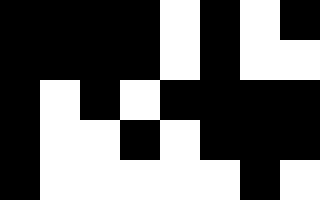[["black", "black", "black", "black", "white", "black", "white", "black"], ["black", "black", "black", "black", "white", "black", "white", "white"], ["black", "white", "black", "white", "black", "black", "black", "black"], ["black", "white", "white", "black", "white", "black", "black", "black"], ["black", "white", "white", "white", "white", "white", "black", "white"]]